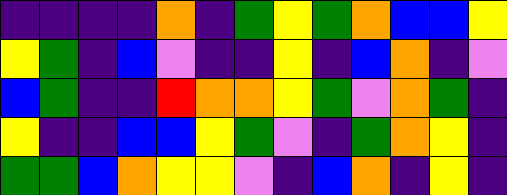[["indigo", "indigo", "indigo", "indigo", "orange", "indigo", "green", "yellow", "green", "orange", "blue", "blue", "yellow"], ["yellow", "green", "indigo", "blue", "violet", "indigo", "indigo", "yellow", "indigo", "blue", "orange", "indigo", "violet"], ["blue", "green", "indigo", "indigo", "red", "orange", "orange", "yellow", "green", "violet", "orange", "green", "indigo"], ["yellow", "indigo", "indigo", "blue", "blue", "yellow", "green", "violet", "indigo", "green", "orange", "yellow", "indigo"], ["green", "green", "blue", "orange", "yellow", "yellow", "violet", "indigo", "blue", "orange", "indigo", "yellow", "indigo"]]